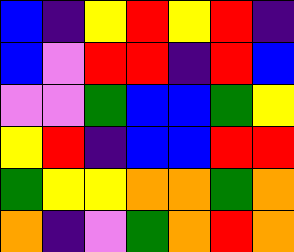[["blue", "indigo", "yellow", "red", "yellow", "red", "indigo"], ["blue", "violet", "red", "red", "indigo", "red", "blue"], ["violet", "violet", "green", "blue", "blue", "green", "yellow"], ["yellow", "red", "indigo", "blue", "blue", "red", "red"], ["green", "yellow", "yellow", "orange", "orange", "green", "orange"], ["orange", "indigo", "violet", "green", "orange", "red", "orange"]]